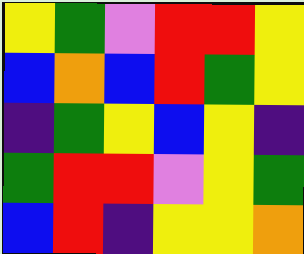[["yellow", "green", "violet", "red", "red", "yellow"], ["blue", "orange", "blue", "red", "green", "yellow"], ["indigo", "green", "yellow", "blue", "yellow", "indigo"], ["green", "red", "red", "violet", "yellow", "green"], ["blue", "red", "indigo", "yellow", "yellow", "orange"]]